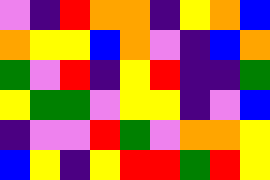[["violet", "indigo", "red", "orange", "orange", "indigo", "yellow", "orange", "blue"], ["orange", "yellow", "yellow", "blue", "orange", "violet", "indigo", "blue", "orange"], ["green", "violet", "red", "indigo", "yellow", "red", "indigo", "indigo", "green"], ["yellow", "green", "green", "violet", "yellow", "yellow", "indigo", "violet", "blue"], ["indigo", "violet", "violet", "red", "green", "violet", "orange", "orange", "yellow"], ["blue", "yellow", "indigo", "yellow", "red", "red", "green", "red", "yellow"]]